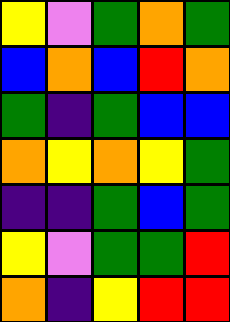[["yellow", "violet", "green", "orange", "green"], ["blue", "orange", "blue", "red", "orange"], ["green", "indigo", "green", "blue", "blue"], ["orange", "yellow", "orange", "yellow", "green"], ["indigo", "indigo", "green", "blue", "green"], ["yellow", "violet", "green", "green", "red"], ["orange", "indigo", "yellow", "red", "red"]]